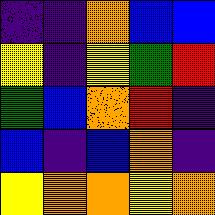[["indigo", "indigo", "orange", "blue", "blue"], ["yellow", "indigo", "yellow", "green", "red"], ["green", "blue", "orange", "red", "indigo"], ["blue", "indigo", "blue", "orange", "indigo"], ["yellow", "orange", "orange", "yellow", "orange"]]